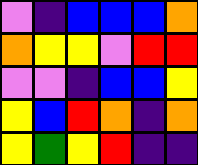[["violet", "indigo", "blue", "blue", "blue", "orange"], ["orange", "yellow", "yellow", "violet", "red", "red"], ["violet", "violet", "indigo", "blue", "blue", "yellow"], ["yellow", "blue", "red", "orange", "indigo", "orange"], ["yellow", "green", "yellow", "red", "indigo", "indigo"]]